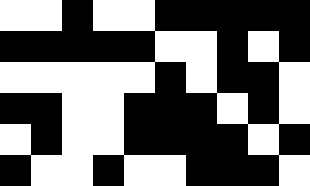[["white", "white", "black", "white", "white", "black", "black", "black", "black", "black"], ["black", "black", "black", "black", "black", "white", "white", "black", "white", "black"], ["white", "white", "white", "white", "white", "black", "white", "black", "black", "white"], ["black", "black", "white", "white", "black", "black", "black", "white", "black", "white"], ["white", "black", "white", "white", "black", "black", "black", "black", "white", "black"], ["black", "white", "white", "black", "white", "white", "black", "black", "black", "white"]]